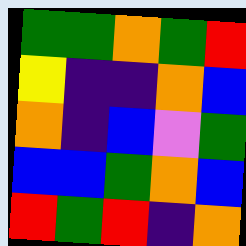[["green", "green", "orange", "green", "red"], ["yellow", "indigo", "indigo", "orange", "blue"], ["orange", "indigo", "blue", "violet", "green"], ["blue", "blue", "green", "orange", "blue"], ["red", "green", "red", "indigo", "orange"]]